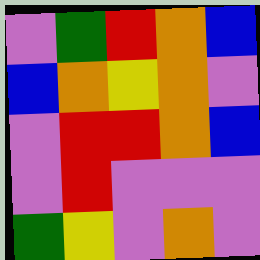[["violet", "green", "red", "orange", "blue"], ["blue", "orange", "yellow", "orange", "violet"], ["violet", "red", "red", "orange", "blue"], ["violet", "red", "violet", "violet", "violet"], ["green", "yellow", "violet", "orange", "violet"]]